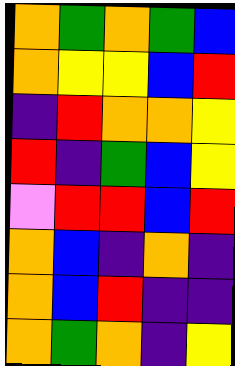[["orange", "green", "orange", "green", "blue"], ["orange", "yellow", "yellow", "blue", "red"], ["indigo", "red", "orange", "orange", "yellow"], ["red", "indigo", "green", "blue", "yellow"], ["violet", "red", "red", "blue", "red"], ["orange", "blue", "indigo", "orange", "indigo"], ["orange", "blue", "red", "indigo", "indigo"], ["orange", "green", "orange", "indigo", "yellow"]]